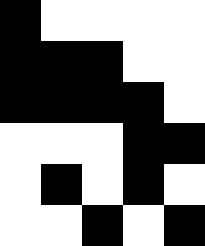[["black", "white", "white", "white", "white"], ["black", "black", "black", "white", "white"], ["black", "black", "black", "black", "white"], ["white", "white", "white", "black", "black"], ["white", "black", "white", "black", "white"], ["white", "white", "black", "white", "black"]]